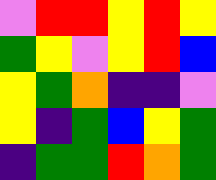[["violet", "red", "red", "yellow", "red", "yellow"], ["green", "yellow", "violet", "yellow", "red", "blue"], ["yellow", "green", "orange", "indigo", "indigo", "violet"], ["yellow", "indigo", "green", "blue", "yellow", "green"], ["indigo", "green", "green", "red", "orange", "green"]]